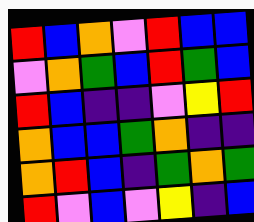[["red", "blue", "orange", "violet", "red", "blue", "blue"], ["violet", "orange", "green", "blue", "red", "green", "blue"], ["red", "blue", "indigo", "indigo", "violet", "yellow", "red"], ["orange", "blue", "blue", "green", "orange", "indigo", "indigo"], ["orange", "red", "blue", "indigo", "green", "orange", "green"], ["red", "violet", "blue", "violet", "yellow", "indigo", "blue"]]